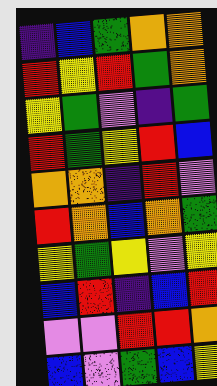[["indigo", "blue", "green", "orange", "orange"], ["red", "yellow", "red", "green", "orange"], ["yellow", "green", "violet", "indigo", "green"], ["red", "green", "yellow", "red", "blue"], ["orange", "orange", "indigo", "red", "violet"], ["red", "orange", "blue", "orange", "green"], ["yellow", "green", "yellow", "violet", "yellow"], ["blue", "red", "indigo", "blue", "red"], ["violet", "violet", "red", "red", "orange"], ["blue", "violet", "green", "blue", "yellow"]]